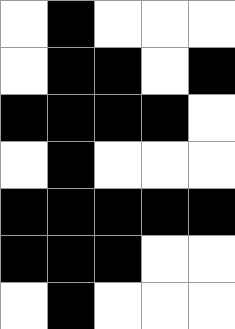[["white", "black", "white", "white", "white"], ["white", "black", "black", "white", "black"], ["black", "black", "black", "black", "white"], ["white", "black", "white", "white", "white"], ["black", "black", "black", "black", "black"], ["black", "black", "black", "white", "white"], ["white", "black", "white", "white", "white"]]